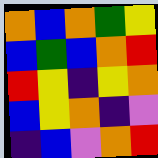[["orange", "blue", "orange", "green", "yellow"], ["blue", "green", "blue", "orange", "red"], ["red", "yellow", "indigo", "yellow", "orange"], ["blue", "yellow", "orange", "indigo", "violet"], ["indigo", "blue", "violet", "orange", "red"]]